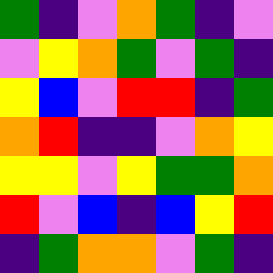[["green", "indigo", "violet", "orange", "green", "indigo", "violet"], ["violet", "yellow", "orange", "green", "violet", "green", "indigo"], ["yellow", "blue", "violet", "red", "red", "indigo", "green"], ["orange", "red", "indigo", "indigo", "violet", "orange", "yellow"], ["yellow", "yellow", "violet", "yellow", "green", "green", "orange"], ["red", "violet", "blue", "indigo", "blue", "yellow", "red"], ["indigo", "green", "orange", "orange", "violet", "green", "indigo"]]